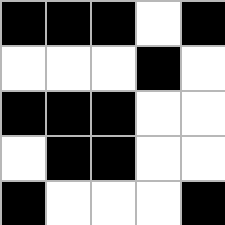[["black", "black", "black", "white", "black"], ["white", "white", "white", "black", "white"], ["black", "black", "black", "white", "white"], ["white", "black", "black", "white", "white"], ["black", "white", "white", "white", "black"]]